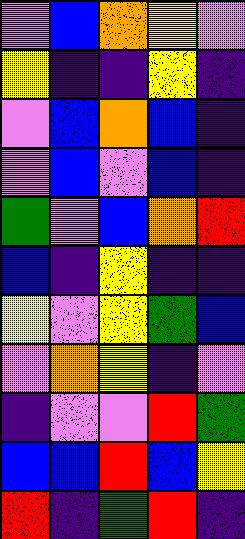[["violet", "blue", "orange", "yellow", "violet"], ["yellow", "indigo", "indigo", "yellow", "indigo"], ["violet", "blue", "orange", "blue", "indigo"], ["violet", "blue", "violet", "blue", "indigo"], ["green", "violet", "blue", "orange", "red"], ["blue", "indigo", "yellow", "indigo", "indigo"], ["yellow", "violet", "yellow", "green", "blue"], ["violet", "orange", "yellow", "indigo", "violet"], ["indigo", "violet", "violet", "red", "green"], ["blue", "blue", "red", "blue", "yellow"], ["red", "indigo", "green", "red", "indigo"]]